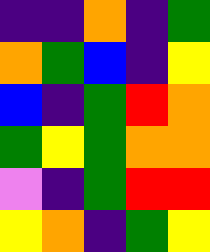[["indigo", "indigo", "orange", "indigo", "green"], ["orange", "green", "blue", "indigo", "yellow"], ["blue", "indigo", "green", "red", "orange"], ["green", "yellow", "green", "orange", "orange"], ["violet", "indigo", "green", "red", "red"], ["yellow", "orange", "indigo", "green", "yellow"]]